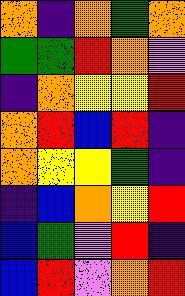[["orange", "indigo", "orange", "green", "orange"], ["green", "green", "red", "orange", "violet"], ["indigo", "orange", "yellow", "yellow", "red"], ["orange", "red", "blue", "red", "indigo"], ["orange", "yellow", "yellow", "green", "indigo"], ["indigo", "blue", "orange", "yellow", "red"], ["blue", "green", "violet", "red", "indigo"], ["blue", "red", "violet", "orange", "red"]]